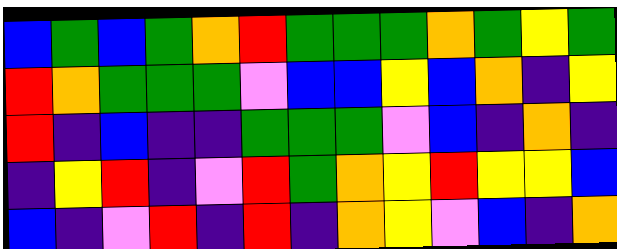[["blue", "green", "blue", "green", "orange", "red", "green", "green", "green", "orange", "green", "yellow", "green"], ["red", "orange", "green", "green", "green", "violet", "blue", "blue", "yellow", "blue", "orange", "indigo", "yellow"], ["red", "indigo", "blue", "indigo", "indigo", "green", "green", "green", "violet", "blue", "indigo", "orange", "indigo"], ["indigo", "yellow", "red", "indigo", "violet", "red", "green", "orange", "yellow", "red", "yellow", "yellow", "blue"], ["blue", "indigo", "violet", "red", "indigo", "red", "indigo", "orange", "yellow", "violet", "blue", "indigo", "orange"]]